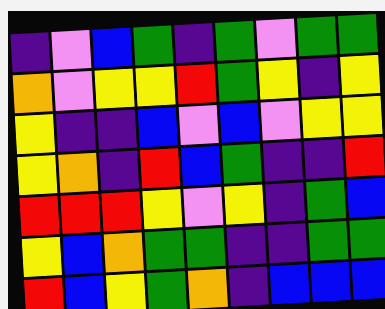[["indigo", "violet", "blue", "green", "indigo", "green", "violet", "green", "green"], ["orange", "violet", "yellow", "yellow", "red", "green", "yellow", "indigo", "yellow"], ["yellow", "indigo", "indigo", "blue", "violet", "blue", "violet", "yellow", "yellow"], ["yellow", "orange", "indigo", "red", "blue", "green", "indigo", "indigo", "red"], ["red", "red", "red", "yellow", "violet", "yellow", "indigo", "green", "blue"], ["yellow", "blue", "orange", "green", "green", "indigo", "indigo", "green", "green"], ["red", "blue", "yellow", "green", "orange", "indigo", "blue", "blue", "blue"]]